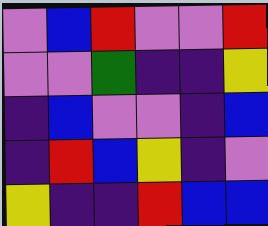[["violet", "blue", "red", "violet", "violet", "red"], ["violet", "violet", "green", "indigo", "indigo", "yellow"], ["indigo", "blue", "violet", "violet", "indigo", "blue"], ["indigo", "red", "blue", "yellow", "indigo", "violet"], ["yellow", "indigo", "indigo", "red", "blue", "blue"]]